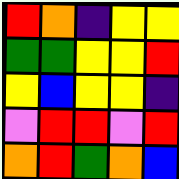[["red", "orange", "indigo", "yellow", "yellow"], ["green", "green", "yellow", "yellow", "red"], ["yellow", "blue", "yellow", "yellow", "indigo"], ["violet", "red", "red", "violet", "red"], ["orange", "red", "green", "orange", "blue"]]